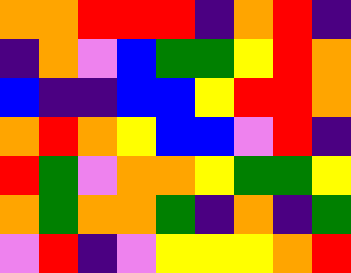[["orange", "orange", "red", "red", "red", "indigo", "orange", "red", "indigo"], ["indigo", "orange", "violet", "blue", "green", "green", "yellow", "red", "orange"], ["blue", "indigo", "indigo", "blue", "blue", "yellow", "red", "red", "orange"], ["orange", "red", "orange", "yellow", "blue", "blue", "violet", "red", "indigo"], ["red", "green", "violet", "orange", "orange", "yellow", "green", "green", "yellow"], ["orange", "green", "orange", "orange", "green", "indigo", "orange", "indigo", "green"], ["violet", "red", "indigo", "violet", "yellow", "yellow", "yellow", "orange", "red"]]